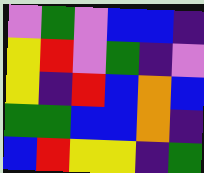[["violet", "green", "violet", "blue", "blue", "indigo"], ["yellow", "red", "violet", "green", "indigo", "violet"], ["yellow", "indigo", "red", "blue", "orange", "blue"], ["green", "green", "blue", "blue", "orange", "indigo"], ["blue", "red", "yellow", "yellow", "indigo", "green"]]